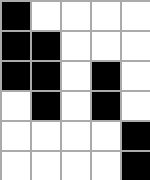[["black", "white", "white", "white", "white"], ["black", "black", "white", "white", "white"], ["black", "black", "white", "black", "white"], ["white", "black", "white", "black", "white"], ["white", "white", "white", "white", "black"], ["white", "white", "white", "white", "black"]]